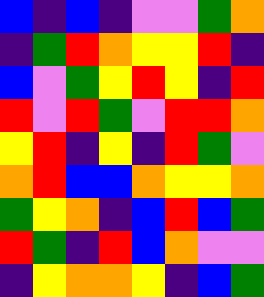[["blue", "indigo", "blue", "indigo", "violet", "violet", "green", "orange"], ["indigo", "green", "red", "orange", "yellow", "yellow", "red", "indigo"], ["blue", "violet", "green", "yellow", "red", "yellow", "indigo", "red"], ["red", "violet", "red", "green", "violet", "red", "red", "orange"], ["yellow", "red", "indigo", "yellow", "indigo", "red", "green", "violet"], ["orange", "red", "blue", "blue", "orange", "yellow", "yellow", "orange"], ["green", "yellow", "orange", "indigo", "blue", "red", "blue", "green"], ["red", "green", "indigo", "red", "blue", "orange", "violet", "violet"], ["indigo", "yellow", "orange", "orange", "yellow", "indigo", "blue", "green"]]